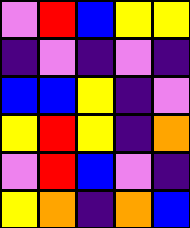[["violet", "red", "blue", "yellow", "yellow"], ["indigo", "violet", "indigo", "violet", "indigo"], ["blue", "blue", "yellow", "indigo", "violet"], ["yellow", "red", "yellow", "indigo", "orange"], ["violet", "red", "blue", "violet", "indigo"], ["yellow", "orange", "indigo", "orange", "blue"]]